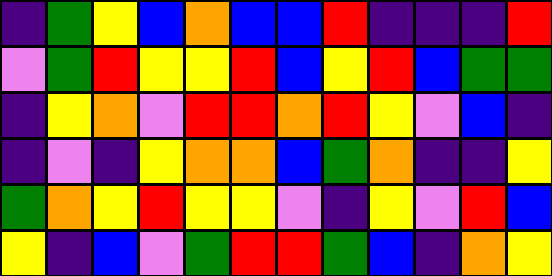[["indigo", "green", "yellow", "blue", "orange", "blue", "blue", "red", "indigo", "indigo", "indigo", "red"], ["violet", "green", "red", "yellow", "yellow", "red", "blue", "yellow", "red", "blue", "green", "green"], ["indigo", "yellow", "orange", "violet", "red", "red", "orange", "red", "yellow", "violet", "blue", "indigo"], ["indigo", "violet", "indigo", "yellow", "orange", "orange", "blue", "green", "orange", "indigo", "indigo", "yellow"], ["green", "orange", "yellow", "red", "yellow", "yellow", "violet", "indigo", "yellow", "violet", "red", "blue"], ["yellow", "indigo", "blue", "violet", "green", "red", "red", "green", "blue", "indigo", "orange", "yellow"]]